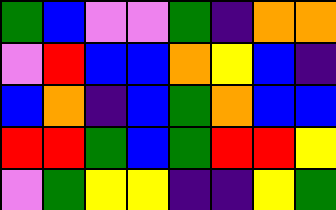[["green", "blue", "violet", "violet", "green", "indigo", "orange", "orange"], ["violet", "red", "blue", "blue", "orange", "yellow", "blue", "indigo"], ["blue", "orange", "indigo", "blue", "green", "orange", "blue", "blue"], ["red", "red", "green", "blue", "green", "red", "red", "yellow"], ["violet", "green", "yellow", "yellow", "indigo", "indigo", "yellow", "green"]]